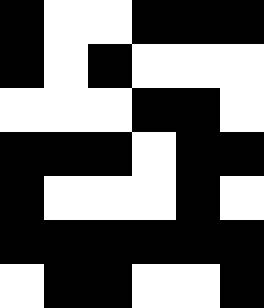[["black", "white", "white", "black", "black", "black"], ["black", "white", "black", "white", "white", "white"], ["white", "white", "white", "black", "black", "white"], ["black", "black", "black", "white", "black", "black"], ["black", "white", "white", "white", "black", "white"], ["black", "black", "black", "black", "black", "black"], ["white", "black", "black", "white", "white", "black"]]